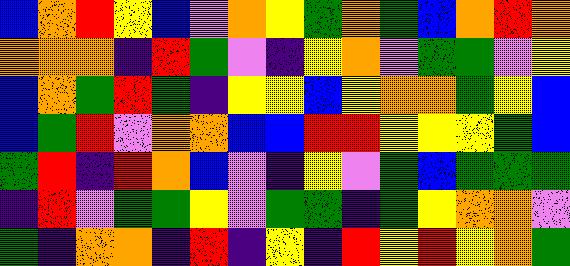[["blue", "orange", "red", "yellow", "blue", "violet", "orange", "yellow", "green", "orange", "green", "blue", "orange", "red", "orange"], ["orange", "orange", "orange", "indigo", "red", "green", "violet", "indigo", "yellow", "orange", "violet", "green", "green", "violet", "yellow"], ["blue", "orange", "green", "red", "green", "indigo", "yellow", "yellow", "blue", "yellow", "orange", "orange", "green", "yellow", "blue"], ["blue", "green", "red", "violet", "orange", "orange", "blue", "blue", "red", "red", "yellow", "yellow", "yellow", "green", "blue"], ["green", "red", "indigo", "red", "orange", "blue", "violet", "indigo", "yellow", "violet", "green", "blue", "green", "green", "green"], ["indigo", "red", "violet", "green", "green", "yellow", "violet", "green", "green", "indigo", "green", "yellow", "orange", "orange", "violet"], ["green", "indigo", "orange", "orange", "indigo", "red", "indigo", "yellow", "indigo", "red", "yellow", "red", "yellow", "orange", "green"]]